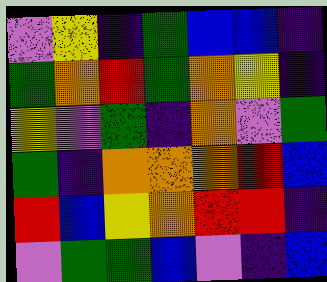[["violet", "yellow", "indigo", "green", "blue", "blue", "indigo"], ["green", "orange", "red", "green", "orange", "yellow", "indigo"], ["yellow", "violet", "green", "indigo", "orange", "violet", "green"], ["green", "indigo", "orange", "orange", "orange", "red", "blue"], ["red", "blue", "yellow", "orange", "red", "red", "indigo"], ["violet", "green", "green", "blue", "violet", "indigo", "blue"]]